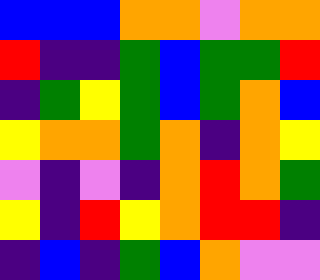[["blue", "blue", "blue", "orange", "orange", "violet", "orange", "orange"], ["red", "indigo", "indigo", "green", "blue", "green", "green", "red"], ["indigo", "green", "yellow", "green", "blue", "green", "orange", "blue"], ["yellow", "orange", "orange", "green", "orange", "indigo", "orange", "yellow"], ["violet", "indigo", "violet", "indigo", "orange", "red", "orange", "green"], ["yellow", "indigo", "red", "yellow", "orange", "red", "red", "indigo"], ["indigo", "blue", "indigo", "green", "blue", "orange", "violet", "violet"]]